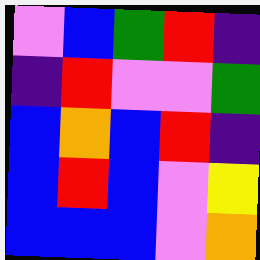[["violet", "blue", "green", "red", "indigo"], ["indigo", "red", "violet", "violet", "green"], ["blue", "orange", "blue", "red", "indigo"], ["blue", "red", "blue", "violet", "yellow"], ["blue", "blue", "blue", "violet", "orange"]]